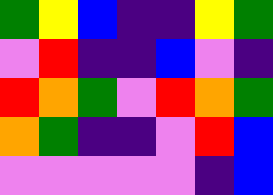[["green", "yellow", "blue", "indigo", "indigo", "yellow", "green"], ["violet", "red", "indigo", "indigo", "blue", "violet", "indigo"], ["red", "orange", "green", "violet", "red", "orange", "green"], ["orange", "green", "indigo", "indigo", "violet", "red", "blue"], ["violet", "violet", "violet", "violet", "violet", "indigo", "blue"]]